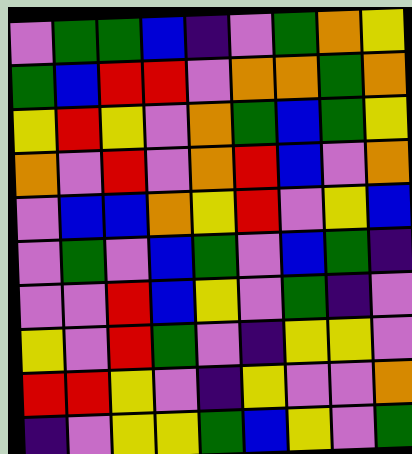[["violet", "green", "green", "blue", "indigo", "violet", "green", "orange", "yellow"], ["green", "blue", "red", "red", "violet", "orange", "orange", "green", "orange"], ["yellow", "red", "yellow", "violet", "orange", "green", "blue", "green", "yellow"], ["orange", "violet", "red", "violet", "orange", "red", "blue", "violet", "orange"], ["violet", "blue", "blue", "orange", "yellow", "red", "violet", "yellow", "blue"], ["violet", "green", "violet", "blue", "green", "violet", "blue", "green", "indigo"], ["violet", "violet", "red", "blue", "yellow", "violet", "green", "indigo", "violet"], ["yellow", "violet", "red", "green", "violet", "indigo", "yellow", "yellow", "violet"], ["red", "red", "yellow", "violet", "indigo", "yellow", "violet", "violet", "orange"], ["indigo", "violet", "yellow", "yellow", "green", "blue", "yellow", "violet", "green"]]